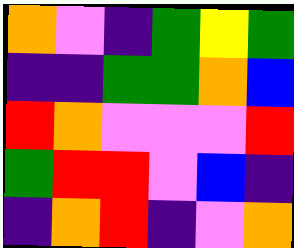[["orange", "violet", "indigo", "green", "yellow", "green"], ["indigo", "indigo", "green", "green", "orange", "blue"], ["red", "orange", "violet", "violet", "violet", "red"], ["green", "red", "red", "violet", "blue", "indigo"], ["indigo", "orange", "red", "indigo", "violet", "orange"]]